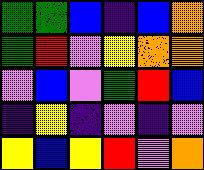[["green", "green", "blue", "indigo", "blue", "orange"], ["green", "red", "violet", "yellow", "orange", "orange"], ["violet", "blue", "violet", "green", "red", "blue"], ["indigo", "yellow", "indigo", "violet", "indigo", "violet"], ["yellow", "blue", "yellow", "red", "violet", "orange"]]